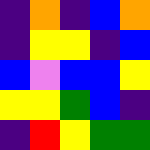[["indigo", "orange", "indigo", "blue", "orange"], ["indigo", "yellow", "yellow", "indigo", "blue"], ["blue", "violet", "blue", "blue", "yellow"], ["yellow", "yellow", "green", "blue", "indigo"], ["indigo", "red", "yellow", "green", "green"]]